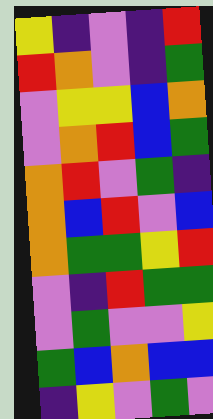[["yellow", "indigo", "violet", "indigo", "red"], ["red", "orange", "violet", "indigo", "green"], ["violet", "yellow", "yellow", "blue", "orange"], ["violet", "orange", "red", "blue", "green"], ["orange", "red", "violet", "green", "indigo"], ["orange", "blue", "red", "violet", "blue"], ["orange", "green", "green", "yellow", "red"], ["violet", "indigo", "red", "green", "green"], ["violet", "green", "violet", "violet", "yellow"], ["green", "blue", "orange", "blue", "blue"], ["indigo", "yellow", "violet", "green", "violet"]]